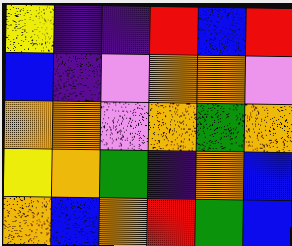[["yellow", "indigo", "indigo", "red", "blue", "red"], ["blue", "indigo", "violet", "orange", "orange", "violet"], ["orange", "orange", "violet", "orange", "green", "orange"], ["yellow", "orange", "green", "indigo", "orange", "blue"], ["orange", "blue", "orange", "red", "green", "blue"]]